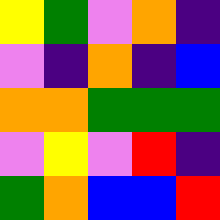[["yellow", "green", "violet", "orange", "indigo"], ["violet", "indigo", "orange", "indigo", "blue"], ["orange", "orange", "green", "green", "green"], ["violet", "yellow", "violet", "red", "indigo"], ["green", "orange", "blue", "blue", "red"]]